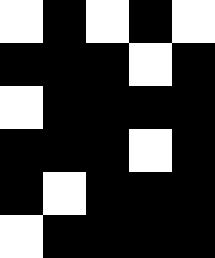[["white", "black", "white", "black", "white"], ["black", "black", "black", "white", "black"], ["white", "black", "black", "black", "black"], ["black", "black", "black", "white", "black"], ["black", "white", "black", "black", "black"], ["white", "black", "black", "black", "black"]]